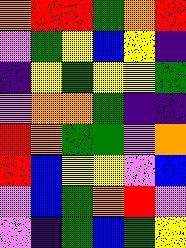[["orange", "red", "red", "green", "orange", "red"], ["violet", "green", "yellow", "blue", "yellow", "indigo"], ["indigo", "yellow", "green", "yellow", "yellow", "green"], ["violet", "orange", "orange", "green", "indigo", "indigo"], ["red", "orange", "green", "green", "violet", "orange"], ["red", "blue", "yellow", "yellow", "violet", "blue"], ["violet", "blue", "green", "orange", "red", "violet"], ["violet", "indigo", "green", "blue", "green", "yellow"]]